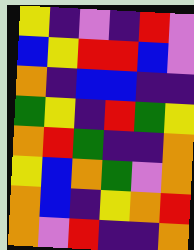[["yellow", "indigo", "violet", "indigo", "red", "violet"], ["blue", "yellow", "red", "red", "blue", "violet"], ["orange", "indigo", "blue", "blue", "indigo", "indigo"], ["green", "yellow", "indigo", "red", "green", "yellow"], ["orange", "red", "green", "indigo", "indigo", "orange"], ["yellow", "blue", "orange", "green", "violet", "orange"], ["orange", "blue", "indigo", "yellow", "orange", "red"], ["orange", "violet", "red", "indigo", "indigo", "orange"]]